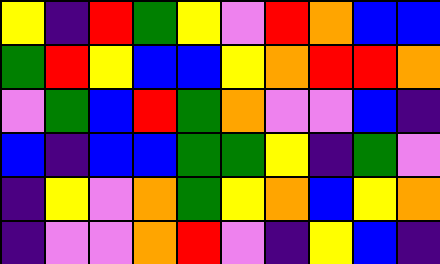[["yellow", "indigo", "red", "green", "yellow", "violet", "red", "orange", "blue", "blue"], ["green", "red", "yellow", "blue", "blue", "yellow", "orange", "red", "red", "orange"], ["violet", "green", "blue", "red", "green", "orange", "violet", "violet", "blue", "indigo"], ["blue", "indigo", "blue", "blue", "green", "green", "yellow", "indigo", "green", "violet"], ["indigo", "yellow", "violet", "orange", "green", "yellow", "orange", "blue", "yellow", "orange"], ["indigo", "violet", "violet", "orange", "red", "violet", "indigo", "yellow", "blue", "indigo"]]